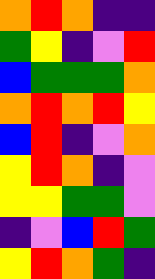[["orange", "red", "orange", "indigo", "indigo"], ["green", "yellow", "indigo", "violet", "red"], ["blue", "green", "green", "green", "orange"], ["orange", "red", "orange", "red", "yellow"], ["blue", "red", "indigo", "violet", "orange"], ["yellow", "red", "orange", "indigo", "violet"], ["yellow", "yellow", "green", "green", "violet"], ["indigo", "violet", "blue", "red", "green"], ["yellow", "red", "orange", "green", "indigo"]]